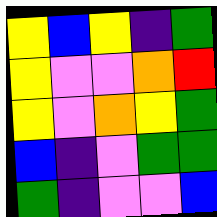[["yellow", "blue", "yellow", "indigo", "green"], ["yellow", "violet", "violet", "orange", "red"], ["yellow", "violet", "orange", "yellow", "green"], ["blue", "indigo", "violet", "green", "green"], ["green", "indigo", "violet", "violet", "blue"]]